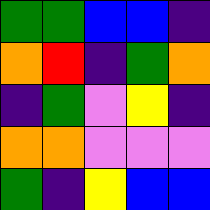[["green", "green", "blue", "blue", "indigo"], ["orange", "red", "indigo", "green", "orange"], ["indigo", "green", "violet", "yellow", "indigo"], ["orange", "orange", "violet", "violet", "violet"], ["green", "indigo", "yellow", "blue", "blue"]]